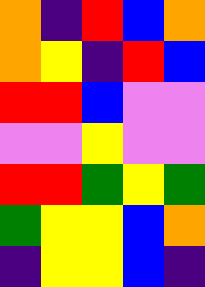[["orange", "indigo", "red", "blue", "orange"], ["orange", "yellow", "indigo", "red", "blue"], ["red", "red", "blue", "violet", "violet"], ["violet", "violet", "yellow", "violet", "violet"], ["red", "red", "green", "yellow", "green"], ["green", "yellow", "yellow", "blue", "orange"], ["indigo", "yellow", "yellow", "blue", "indigo"]]